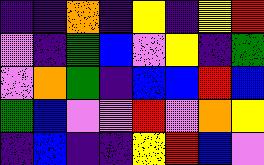[["indigo", "indigo", "orange", "indigo", "yellow", "indigo", "yellow", "red"], ["violet", "indigo", "green", "blue", "violet", "yellow", "indigo", "green"], ["violet", "orange", "green", "indigo", "blue", "blue", "red", "blue"], ["green", "blue", "violet", "violet", "red", "violet", "orange", "yellow"], ["indigo", "blue", "indigo", "indigo", "yellow", "red", "blue", "violet"]]